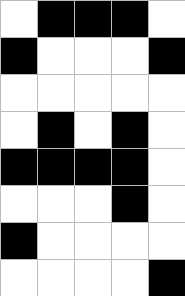[["white", "black", "black", "black", "white"], ["black", "white", "white", "white", "black"], ["white", "white", "white", "white", "white"], ["white", "black", "white", "black", "white"], ["black", "black", "black", "black", "white"], ["white", "white", "white", "black", "white"], ["black", "white", "white", "white", "white"], ["white", "white", "white", "white", "black"]]